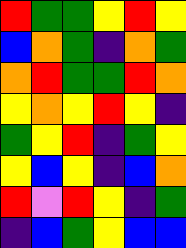[["red", "green", "green", "yellow", "red", "yellow"], ["blue", "orange", "green", "indigo", "orange", "green"], ["orange", "red", "green", "green", "red", "orange"], ["yellow", "orange", "yellow", "red", "yellow", "indigo"], ["green", "yellow", "red", "indigo", "green", "yellow"], ["yellow", "blue", "yellow", "indigo", "blue", "orange"], ["red", "violet", "red", "yellow", "indigo", "green"], ["indigo", "blue", "green", "yellow", "blue", "blue"]]